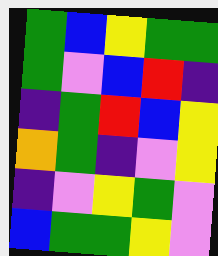[["green", "blue", "yellow", "green", "green"], ["green", "violet", "blue", "red", "indigo"], ["indigo", "green", "red", "blue", "yellow"], ["orange", "green", "indigo", "violet", "yellow"], ["indigo", "violet", "yellow", "green", "violet"], ["blue", "green", "green", "yellow", "violet"]]